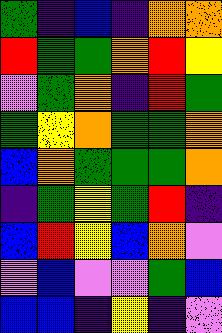[["green", "indigo", "blue", "indigo", "orange", "orange"], ["red", "green", "green", "orange", "red", "yellow"], ["violet", "green", "orange", "indigo", "red", "green"], ["green", "yellow", "orange", "green", "green", "orange"], ["blue", "orange", "green", "green", "green", "orange"], ["indigo", "green", "yellow", "green", "red", "indigo"], ["blue", "red", "yellow", "blue", "orange", "violet"], ["violet", "blue", "violet", "violet", "green", "blue"], ["blue", "blue", "indigo", "yellow", "indigo", "violet"]]